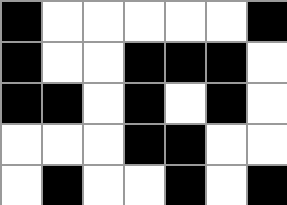[["black", "white", "white", "white", "white", "white", "black"], ["black", "white", "white", "black", "black", "black", "white"], ["black", "black", "white", "black", "white", "black", "white"], ["white", "white", "white", "black", "black", "white", "white"], ["white", "black", "white", "white", "black", "white", "black"]]